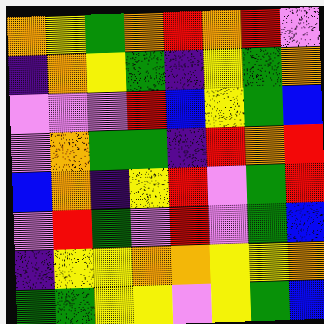[["orange", "yellow", "green", "orange", "red", "orange", "red", "violet"], ["indigo", "orange", "yellow", "green", "indigo", "yellow", "green", "orange"], ["violet", "violet", "violet", "red", "blue", "yellow", "green", "blue"], ["violet", "orange", "green", "green", "indigo", "red", "orange", "red"], ["blue", "orange", "indigo", "yellow", "red", "violet", "green", "red"], ["violet", "red", "green", "violet", "red", "violet", "green", "blue"], ["indigo", "yellow", "yellow", "orange", "orange", "yellow", "yellow", "orange"], ["green", "green", "yellow", "yellow", "violet", "yellow", "green", "blue"]]